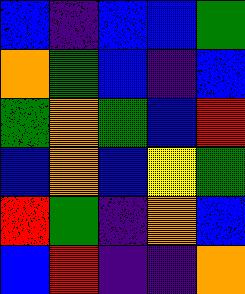[["blue", "indigo", "blue", "blue", "green"], ["orange", "green", "blue", "indigo", "blue"], ["green", "orange", "green", "blue", "red"], ["blue", "orange", "blue", "yellow", "green"], ["red", "green", "indigo", "orange", "blue"], ["blue", "red", "indigo", "indigo", "orange"]]